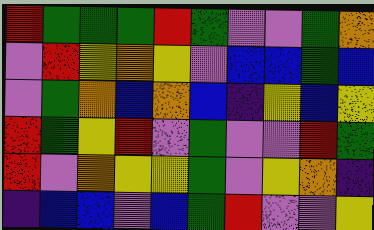[["red", "green", "green", "green", "red", "green", "violet", "violet", "green", "orange"], ["violet", "red", "yellow", "orange", "yellow", "violet", "blue", "blue", "green", "blue"], ["violet", "green", "orange", "blue", "orange", "blue", "indigo", "yellow", "blue", "yellow"], ["red", "green", "yellow", "red", "violet", "green", "violet", "violet", "red", "green"], ["red", "violet", "orange", "yellow", "yellow", "green", "violet", "yellow", "orange", "indigo"], ["indigo", "blue", "blue", "violet", "blue", "green", "red", "violet", "violet", "yellow"]]